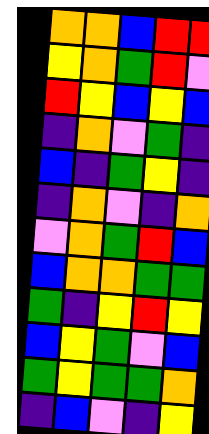[["orange", "orange", "blue", "red", "red"], ["yellow", "orange", "green", "red", "violet"], ["red", "yellow", "blue", "yellow", "blue"], ["indigo", "orange", "violet", "green", "indigo"], ["blue", "indigo", "green", "yellow", "indigo"], ["indigo", "orange", "violet", "indigo", "orange"], ["violet", "orange", "green", "red", "blue"], ["blue", "orange", "orange", "green", "green"], ["green", "indigo", "yellow", "red", "yellow"], ["blue", "yellow", "green", "violet", "blue"], ["green", "yellow", "green", "green", "orange"], ["indigo", "blue", "violet", "indigo", "yellow"]]